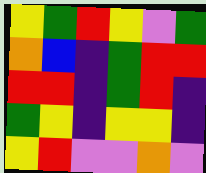[["yellow", "green", "red", "yellow", "violet", "green"], ["orange", "blue", "indigo", "green", "red", "red"], ["red", "red", "indigo", "green", "red", "indigo"], ["green", "yellow", "indigo", "yellow", "yellow", "indigo"], ["yellow", "red", "violet", "violet", "orange", "violet"]]